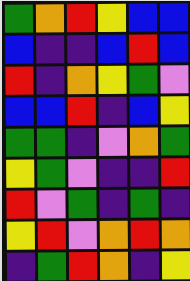[["green", "orange", "red", "yellow", "blue", "blue"], ["blue", "indigo", "indigo", "blue", "red", "blue"], ["red", "indigo", "orange", "yellow", "green", "violet"], ["blue", "blue", "red", "indigo", "blue", "yellow"], ["green", "green", "indigo", "violet", "orange", "green"], ["yellow", "green", "violet", "indigo", "indigo", "red"], ["red", "violet", "green", "indigo", "green", "indigo"], ["yellow", "red", "violet", "orange", "red", "orange"], ["indigo", "green", "red", "orange", "indigo", "yellow"]]